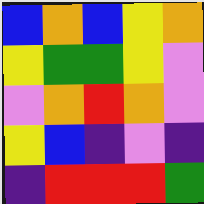[["blue", "orange", "blue", "yellow", "orange"], ["yellow", "green", "green", "yellow", "violet"], ["violet", "orange", "red", "orange", "violet"], ["yellow", "blue", "indigo", "violet", "indigo"], ["indigo", "red", "red", "red", "green"]]